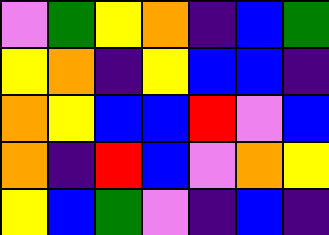[["violet", "green", "yellow", "orange", "indigo", "blue", "green"], ["yellow", "orange", "indigo", "yellow", "blue", "blue", "indigo"], ["orange", "yellow", "blue", "blue", "red", "violet", "blue"], ["orange", "indigo", "red", "blue", "violet", "orange", "yellow"], ["yellow", "blue", "green", "violet", "indigo", "blue", "indigo"]]